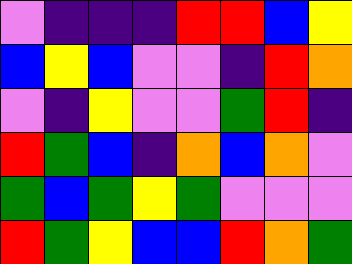[["violet", "indigo", "indigo", "indigo", "red", "red", "blue", "yellow"], ["blue", "yellow", "blue", "violet", "violet", "indigo", "red", "orange"], ["violet", "indigo", "yellow", "violet", "violet", "green", "red", "indigo"], ["red", "green", "blue", "indigo", "orange", "blue", "orange", "violet"], ["green", "blue", "green", "yellow", "green", "violet", "violet", "violet"], ["red", "green", "yellow", "blue", "blue", "red", "orange", "green"]]